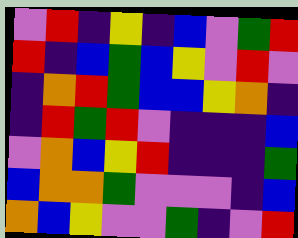[["violet", "red", "indigo", "yellow", "indigo", "blue", "violet", "green", "red"], ["red", "indigo", "blue", "green", "blue", "yellow", "violet", "red", "violet"], ["indigo", "orange", "red", "green", "blue", "blue", "yellow", "orange", "indigo"], ["indigo", "red", "green", "red", "violet", "indigo", "indigo", "indigo", "blue"], ["violet", "orange", "blue", "yellow", "red", "indigo", "indigo", "indigo", "green"], ["blue", "orange", "orange", "green", "violet", "violet", "violet", "indigo", "blue"], ["orange", "blue", "yellow", "violet", "violet", "green", "indigo", "violet", "red"]]